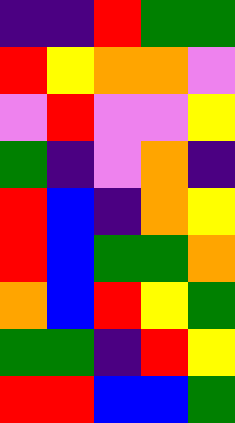[["indigo", "indigo", "red", "green", "green"], ["red", "yellow", "orange", "orange", "violet"], ["violet", "red", "violet", "violet", "yellow"], ["green", "indigo", "violet", "orange", "indigo"], ["red", "blue", "indigo", "orange", "yellow"], ["red", "blue", "green", "green", "orange"], ["orange", "blue", "red", "yellow", "green"], ["green", "green", "indigo", "red", "yellow"], ["red", "red", "blue", "blue", "green"]]